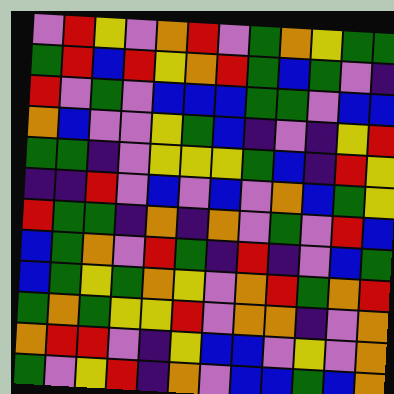[["violet", "red", "yellow", "violet", "orange", "red", "violet", "green", "orange", "yellow", "green", "green"], ["green", "red", "blue", "red", "yellow", "orange", "red", "green", "blue", "green", "violet", "indigo"], ["red", "violet", "green", "violet", "blue", "blue", "blue", "green", "green", "violet", "blue", "blue"], ["orange", "blue", "violet", "violet", "yellow", "green", "blue", "indigo", "violet", "indigo", "yellow", "red"], ["green", "green", "indigo", "violet", "yellow", "yellow", "yellow", "green", "blue", "indigo", "red", "yellow"], ["indigo", "indigo", "red", "violet", "blue", "violet", "blue", "violet", "orange", "blue", "green", "yellow"], ["red", "green", "green", "indigo", "orange", "indigo", "orange", "violet", "green", "violet", "red", "blue"], ["blue", "green", "orange", "violet", "red", "green", "indigo", "red", "indigo", "violet", "blue", "green"], ["blue", "green", "yellow", "green", "orange", "yellow", "violet", "orange", "red", "green", "orange", "red"], ["green", "orange", "green", "yellow", "yellow", "red", "violet", "orange", "orange", "indigo", "violet", "orange"], ["orange", "red", "red", "violet", "indigo", "yellow", "blue", "blue", "violet", "yellow", "violet", "orange"], ["green", "violet", "yellow", "red", "indigo", "orange", "violet", "blue", "blue", "green", "blue", "orange"]]